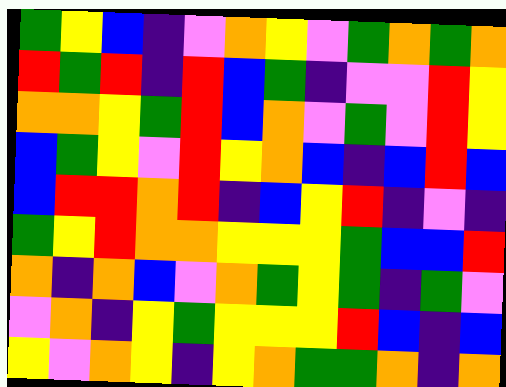[["green", "yellow", "blue", "indigo", "violet", "orange", "yellow", "violet", "green", "orange", "green", "orange"], ["red", "green", "red", "indigo", "red", "blue", "green", "indigo", "violet", "violet", "red", "yellow"], ["orange", "orange", "yellow", "green", "red", "blue", "orange", "violet", "green", "violet", "red", "yellow"], ["blue", "green", "yellow", "violet", "red", "yellow", "orange", "blue", "indigo", "blue", "red", "blue"], ["blue", "red", "red", "orange", "red", "indigo", "blue", "yellow", "red", "indigo", "violet", "indigo"], ["green", "yellow", "red", "orange", "orange", "yellow", "yellow", "yellow", "green", "blue", "blue", "red"], ["orange", "indigo", "orange", "blue", "violet", "orange", "green", "yellow", "green", "indigo", "green", "violet"], ["violet", "orange", "indigo", "yellow", "green", "yellow", "yellow", "yellow", "red", "blue", "indigo", "blue"], ["yellow", "violet", "orange", "yellow", "indigo", "yellow", "orange", "green", "green", "orange", "indigo", "orange"]]